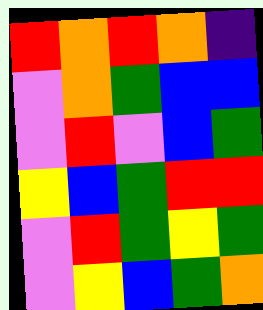[["red", "orange", "red", "orange", "indigo"], ["violet", "orange", "green", "blue", "blue"], ["violet", "red", "violet", "blue", "green"], ["yellow", "blue", "green", "red", "red"], ["violet", "red", "green", "yellow", "green"], ["violet", "yellow", "blue", "green", "orange"]]